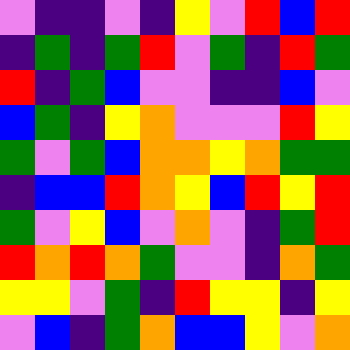[["violet", "indigo", "indigo", "violet", "indigo", "yellow", "violet", "red", "blue", "red"], ["indigo", "green", "indigo", "green", "red", "violet", "green", "indigo", "red", "green"], ["red", "indigo", "green", "blue", "violet", "violet", "indigo", "indigo", "blue", "violet"], ["blue", "green", "indigo", "yellow", "orange", "violet", "violet", "violet", "red", "yellow"], ["green", "violet", "green", "blue", "orange", "orange", "yellow", "orange", "green", "green"], ["indigo", "blue", "blue", "red", "orange", "yellow", "blue", "red", "yellow", "red"], ["green", "violet", "yellow", "blue", "violet", "orange", "violet", "indigo", "green", "red"], ["red", "orange", "red", "orange", "green", "violet", "violet", "indigo", "orange", "green"], ["yellow", "yellow", "violet", "green", "indigo", "red", "yellow", "yellow", "indigo", "yellow"], ["violet", "blue", "indigo", "green", "orange", "blue", "blue", "yellow", "violet", "orange"]]